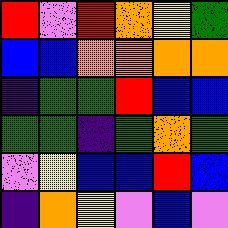[["red", "violet", "red", "orange", "yellow", "green"], ["blue", "blue", "orange", "orange", "orange", "orange"], ["indigo", "green", "green", "red", "blue", "blue"], ["green", "green", "indigo", "green", "orange", "green"], ["violet", "yellow", "blue", "blue", "red", "blue"], ["indigo", "orange", "yellow", "violet", "blue", "violet"]]